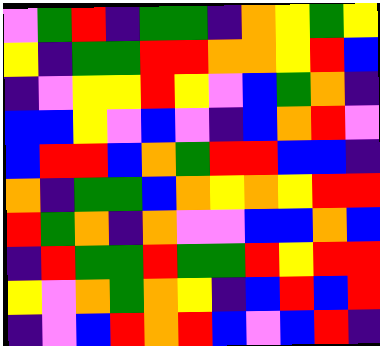[["violet", "green", "red", "indigo", "green", "green", "indigo", "orange", "yellow", "green", "yellow"], ["yellow", "indigo", "green", "green", "red", "red", "orange", "orange", "yellow", "red", "blue"], ["indigo", "violet", "yellow", "yellow", "red", "yellow", "violet", "blue", "green", "orange", "indigo"], ["blue", "blue", "yellow", "violet", "blue", "violet", "indigo", "blue", "orange", "red", "violet"], ["blue", "red", "red", "blue", "orange", "green", "red", "red", "blue", "blue", "indigo"], ["orange", "indigo", "green", "green", "blue", "orange", "yellow", "orange", "yellow", "red", "red"], ["red", "green", "orange", "indigo", "orange", "violet", "violet", "blue", "blue", "orange", "blue"], ["indigo", "red", "green", "green", "red", "green", "green", "red", "yellow", "red", "red"], ["yellow", "violet", "orange", "green", "orange", "yellow", "indigo", "blue", "red", "blue", "red"], ["indigo", "violet", "blue", "red", "orange", "red", "blue", "violet", "blue", "red", "indigo"]]